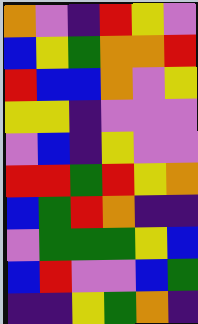[["orange", "violet", "indigo", "red", "yellow", "violet"], ["blue", "yellow", "green", "orange", "orange", "red"], ["red", "blue", "blue", "orange", "violet", "yellow"], ["yellow", "yellow", "indigo", "violet", "violet", "violet"], ["violet", "blue", "indigo", "yellow", "violet", "violet"], ["red", "red", "green", "red", "yellow", "orange"], ["blue", "green", "red", "orange", "indigo", "indigo"], ["violet", "green", "green", "green", "yellow", "blue"], ["blue", "red", "violet", "violet", "blue", "green"], ["indigo", "indigo", "yellow", "green", "orange", "indigo"]]